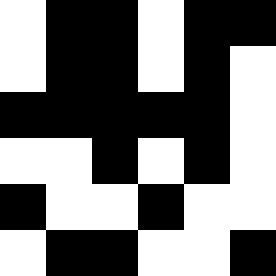[["white", "black", "black", "white", "black", "black"], ["white", "black", "black", "white", "black", "white"], ["black", "black", "black", "black", "black", "white"], ["white", "white", "black", "white", "black", "white"], ["black", "white", "white", "black", "white", "white"], ["white", "black", "black", "white", "white", "black"]]